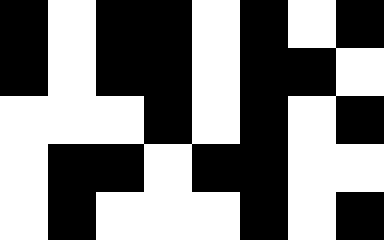[["black", "white", "black", "black", "white", "black", "white", "black"], ["black", "white", "black", "black", "white", "black", "black", "white"], ["white", "white", "white", "black", "white", "black", "white", "black"], ["white", "black", "black", "white", "black", "black", "white", "white"], ["white", "black", "white", "white", "white", "black", "white", "black"]]